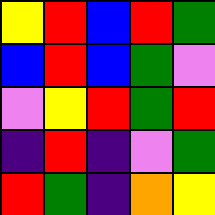[["yellow", "red", "blue", "red", "green"], ["blue", "red", "blue", "green", "violet"], ["violet", "yellow", "red", "green", "red"], ["indigo", "red", "indigo", "violet", "green"], ["red", "green", "indigo", "orange", "yellow"]]